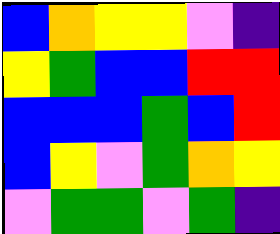[["blue", "orange", "yellow", "yellow", "violet", "indigo"], ["yellow", "green", "blue", "blue", "red", "red"], ["blue", "blue", "blue", "green", "blue", "red"], ["blue", "yellow", "violet", "green", "orange", "yellow"], ["violet", "green", "green", "violet", "green", "indigo"]]